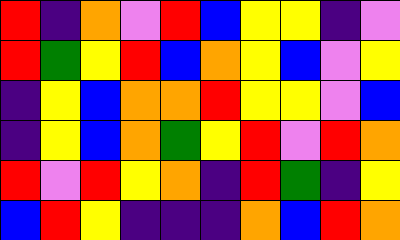[["red", "indigo", "orange", "violet", "red", "blue", "yellow", "yellow", "indigo", "violet"], ["red", "green", "yellow", "red", "blue", "orange", "yellow", "blue", "violet", "yellow"], ["indigo", "yellow", "blue", "orange", "orange", "red", "yellow", "yellow", "violet", "blue"], ["indigo", "yellow", "blue", "orange", "green", "yellow", "red", "violet", "red", "orange"], ["red", "violet", "red", "yellow", "orange", "indigo", "red", "green", "indigo", "yellow"], ["blue", "red", "yellow", "indigo", "indigo", "indigo", "orange", "blue", "red", "orange"]]